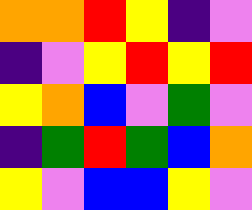[["orange", "orange", "red", "yellow", "indigo", "violet"], ["indigo", "violet", "yellow", "red", "yellow", "red"], ["yellow", "orange", "blue", "violet", "green", "violet"], ["indigo", "green", "red", "green", "blue", "orange"], ["yellow", "violet", "blue", "blue", "yellow", "violet"]]